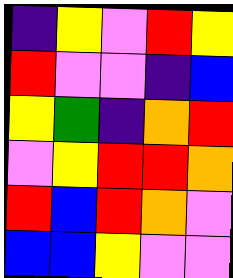[["indigo", "yellow", "violet", "red", "yellow"], ["red", "violet", "violet", "indigo", "blue"], ["yellow", "green", "indigo", "orange", "red"], ["violet", "yellow", "red", "red", "orange"], ["red", "blue", "red", "orange", "violet"], ["blue", "blue", "yellow", "violet", "violet"]]